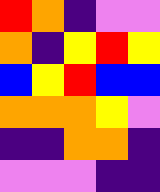[["red", "orange", "indigo", "violet", "violet"], ["orange", "indigo", "yellow", "red", "yellow"], ["blue", "yellow", "red", "blue", "blue"], ["orange", "orange", "orange", "yellow", "violet"], ["indigo", "indigo", "orange", "orange", "indigo"], ["violet", "violet", "violet", "indigo", "indigo"]]